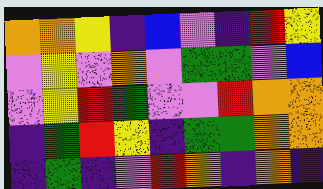[["orange", "orange", "yellow", "indigo", "blue", "violet", "indigo", "red", "yellow"], ["violet", "yellow", "violet", "orange", "violet", "green", "green", "violet", "blue"], ["violet", "yellow", "red", "green", "violet", "violet", "red", "orange", "orange"], ["indigo", "green", "red", "yellow", "indigo", "green", "green", "orange", "orange"], ["indigo", "green", "indigo", "violet", "red", "orange", "indigo", "orange", "indigo"]]